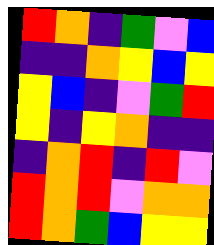[["red", "orange", "indigo", "green", "violet", "blue"], ["indigo", "indigo", "orange", "yellow", "blue", "yellow"], ["yellow", "blue", "indigo", "violet", "green", "red"], ["yellow", "indigo", "yellow", "orange", "indigo", "indigo"], ["indigo", "orange", "red", "indigo", "red", "violet"], ["red", "orange", "red", "violet", "orange", "orange"], ["red", "orange", "green", "blue", "yellow", "yellow"]]